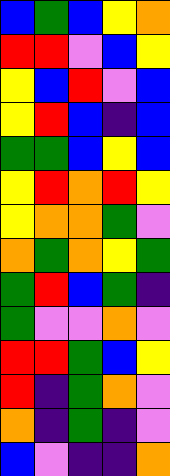[["blue", "green", "blue", "yellow", "orange"], ["red", "red", "violet", "blue", "yellow"], ["yellow", "blue", "red", "violet", "blue"], ["yellow", "red", "blue", "indigo", "blue"], ["green", "green", "blue", "yellow", "blue"], ["yellow", "red", "orange", "red", "yellow"], ["yellow", "orange", "orange", "green", "violet"], ["orange", "green", "orange", "yellow", "green"], ["green", "red", "blue", "green", "indigo"], ["green", "violet", "violet", "orange", "violet"], ["red", "red", "green", "blue", "yellow"], ["red", "indigo", "green", "orange", "violet"], ["orange", "indigo", "green", "indigo", "violet"], ["blue", "violet", "indigo", "indigo", "orange"]]